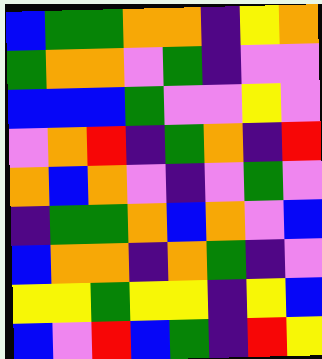[["blue", "green", "green", "orange", "orange", "indigo", "yellow", "orange"], ["green", "orange", "orange", "violet", "green", "indigo", "violet", "violet"], ["blue", "blue", "blue", "green", "violet", "violet", "yellow", "violet"], ["violet", "orange", "red", "indigo", "green", "orange", "indigo", "red"], ["orange", "blue", "orange", "violet", "indigo", "violet", "green", "violet"], ["indigo", "green", "green", "orange", "blue", "orange", "violet", "blue"], ["blue", "orange", "orange", "indigo", "orange", "green", "indigo", "violet"], ["yellow", "yellow", "green", "yellow", "yellow", "indigo", "yellow", "blue"], ["blue", "violet", "red", "blue", "green", "indigo", "red", "yellow"]]